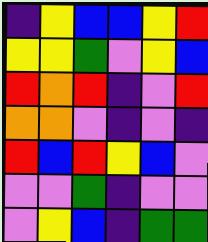[["indigo", "yellow", "blue", "blue", "yellow", "red"], ["yellow", "yellow", "green", "violet", "yellow", "blue"], ["red", "orange", "red", "indigo", "violet", "red"], ["orange", "orange", "violet", "indigo", "violet", "indigo"], ["red", "blue", "red", "yellow", "blue", "violet"], ["violet", "violet", "green", "indigo", "violet", "violet"], ["violet", "yellow", "blue", "indigo", "green", "green"]]